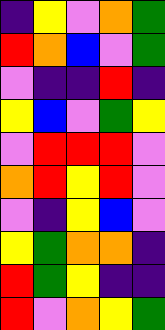[["indigo", "yellow", "violet", "orange", "green"], ["red", "orange", "blue", "violet", "green"], ["violet", "indigo", "indigo", "red", "indigo"], ["yellow", "blue", "violet", "green", "yellow"], ["violet", "red", "red", "red", "violet"], ["orange", "red", "yellow", "red", "violet"], ["violet", "indigo", "yellow", "blue", "violet"], ["yellow", "green", "orange", "orange", "indigo"], ["red", "green", "yellow", "indigo", "indigo"], ["red", "violet", "orange", "yellow", "green"]]